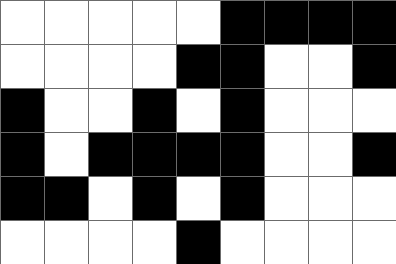[["white", "white", "white", "white", "white", "black", "black", "black", "black"], ["white", "white", "white", "white", "black", "black", "white", "white", "black"], ["black", "white", "white", "black", "white", "black", "white", "white", "white"], ["black", "white", "black", "black", "black", "black", "white", "white", "black"], ["black", "black", "white", "black", "white", "black", "white", "white", "white"], ["white", "white", "white", "white", "black", "white", "white", "white", "white"]]